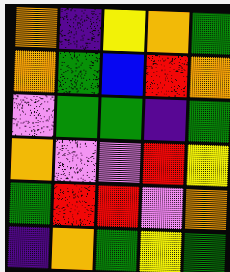[["orange", "indigo", "yellow", "orange", "green"], ["orange", "green", "blue", "red", "orange"], ["violet", "green", "green", "indigo", "green"], ["orange", "violet", "violet", "red", "yellow"], ["green", "red", "red", "violet", "orange"], ["indigo", "orange", "green", "yellow", "green"]]